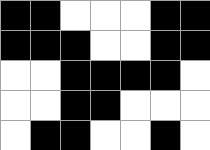[["black", "black", "white", "white", "white", "black", "black"], ["black", "black", "black", "white", "white", "black", "black"], ["white", "white", "black", "black", "black", "black", "white"], ["white", "white", "black", "black", "white", "white", "white"], ["white", "black", "black", "white", "white", "black", "white"]]